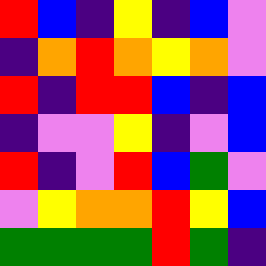[["red", "blue", "indigo", "yellow", "indigo", "blue", "violet"], ["indigo", "orange", "red", "orange", "yellow", "orange", "violet"], ["red", "indigo", "red", "red", "blue", "indigo", "blue"], ["indigo", "violet", "violet", "yellow", "indigo", "violet", "blue"], ["red", "indigo", "violet", "red", "blue", "green", "violet"], ["violet", "yellow", "orange", "orange", "red", "yellow", "blue"], ["green", "green", "green", "green", "red", "green", "indigo"]]